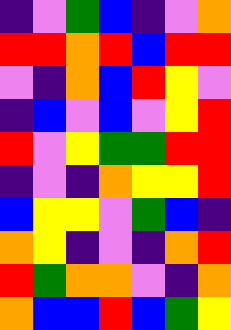[["indigo", "violet", "green", "blue", "indigo", "violet", "orange"], ["red", "red", "orange", "red", "blue", "red", "red"], ["violet", "indigo", "orange", "blue", "red", "yellow", "violet"], ["indigo", "blue", "violet", "blue", "violet", "yellow", "red"], ["red", "violet", "yellow", "green", "green", "red", "red"], ["indigo", "violet", "indigo", "orange", "yellow", "yellow", "red"], ["blue", "yellow", "yellow", "violet", "green", "blue", "indigo"], ["orange", "yellow", "indigo", "violet", "indigo", "orange", "red"], ["red", "green", "orange", "orange", "violet", "indigo", "orange"], ["orange", "blue", "blue", "red", "blue", "green", "yellow"]]